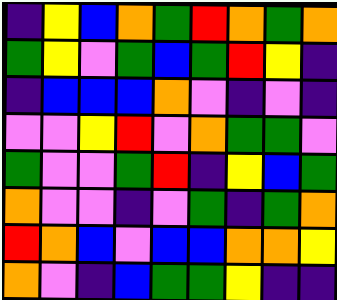[["indigo", "yellow", "blue", "orange", "green", "red", "orange", "green", "orange"], ["green", "yellow", "violet", "green", "blue", "green", "red", "yellow", "indigo"], ["indigo", "blue", "blue", "blue", "orange", "violet", "indigo", "violet", "indigo"], ["violet", "violet", "yellow", "red", "violet", "orange", "green", "green", "violet"], ["green", "violet", "violet", "green", "red", "indigo", "yellow", "blue", "green"], ["orange", "violet", "violet", "indigo", "violet", "green", "indigo", "green", "orange"], ["red", "orange", "blue", "violet", "blue", "blue", "orange", "orange", "yellow"], ["orange", "violet", "indigo", "blue", "green", "green", "yellow", "indigo", "indigo"]]